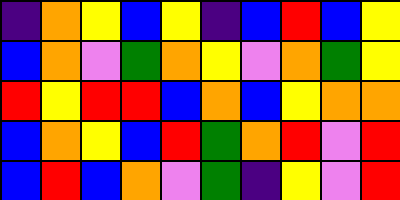[["indigo", "orange", "yellow", "blue", "yellow", "indigo", "blue", "red", "blue", "yellow"], ["blue", "orange", "violet", "green", "orange", "yellow", "violet", "orange", "green", "yellow"], ["red", "yellow", "red", "red", "blue", "orange", "blue", "yellow", "orange", "orange"], ["blue", "orange", "yellow", "blue", "red", "green", "orange", "red", "violet", "red"], ["blue", "red", "blue", "orange", "violet", "green", "indigo", "yellow", "violet", "red"]]